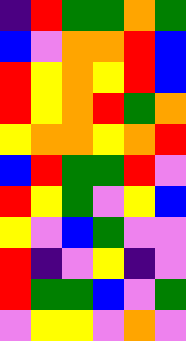[["indigo", "red", "green", "green", "orange", "green"], ["blue", "violet", "orange", "orange", "red", "blue"], ["red", "yellow", "orange", "yellow", "red", "blue"], ["red", "yellow", "orange", "red", "green", "orange"], ["yellow", "orange", "orange", "yellow", "orange", "red"], ["blue", "red", "green", "green", "red", "violet"], ["red", "yellow", "green", "violet", "yellow", "blue"], ["yellow", "violet", "blue", "green", "violet", "violet"], ["red", "indigo", "violet", "yellow", "indigo", "violet"], ["red", "green", "green", "blue", "violet", "green"], ["violet", "yellow", "yellow", "violet", "orange", "violet"]]